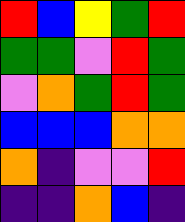[["red", "blue", "yellow", "green", "red"], ["green", "green", "violet", "red", "green"], ["violet", "orange", "green", "red", "green"], ["blue", "blue", "blue", "orange", "orange"], ["orange", "indigo", "violet", "violet", "red"], ["indigo", "indigo", "orange", "blue", "indigo"]]